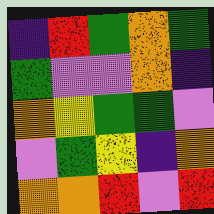[["indigo", "red", "green", "orange", "green"], ["green", "violet", "violet", "orange", "indigo"], ["orange", "yellow", "green", "green", "violet"], ["violet", "green", "yellow", "indigo", "orange"], ["orange", "orange", "red", "violet", "red"]]